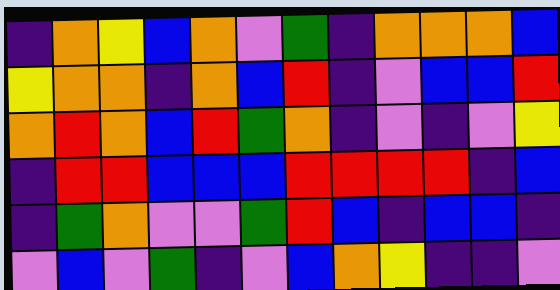[["indigo", "orange", "yellow", "blue", "orange", "violet", "green", "indigo", "orange", "orange", "orange", "blue"], ["yellow", "orange", "orange", "indigo", "orange", "blue", "red", "indigo", "violet", "blue", "blue", "red"], ["orange", "red", "orange", "blue", "red", "green", "orange", "indigo", "violet", "indigo", "violet", "yellow"], ["indigo", "red", "red", "blue", "blue", "blue", "red", "red", "red", "red", "indigo", "blue"], ["indigo", "green", "orange", "violet", "violet", "green", "red", "blue", "indigo", "blue", "blue", "indigo"], ["violet", "blue", "violet", "green", "indigo", "violet", "blue", "orange", "yellow", "indigo", "indigo", "violet"]]